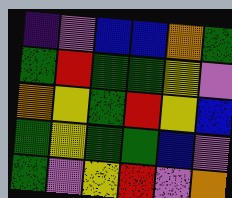[["indigo", "violet", "blue", "blue", "orange", "green"], ["green", "red", "green", "green", "yellow", "violet"], ["orange", "yellow", "green", "red", "yellow", "blue"], ["green", "yellow", "green", "green", "blue", "violet"], ["green", "violet", "yellow", "red", "violet", "orange"]]